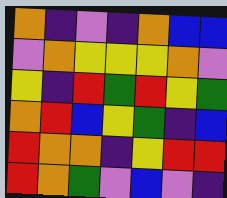[["orange", "indigo", "violet", "indigo", "orange", "blue", "blue"], ["violet", "orange", "yellow", "yellow", "yellow", "orange", "violet"], ["yellow", "indigo", "red", "green", "red", "yellow", "green"], ["orange", "red", "blue", "yellow", "green", "indigo", "blue"], ["red", "orange", "orange", "indigo", "yellow", "red", "red"], ["red", "orange", "green", "violet", "blue", "violet", "indigo"]]